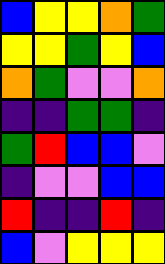[["blue", "yellow", "yellow", "orange", "green"], ["yellow", "yellow", "green", "yellow", "blue"], ["orange", "green", "violet", "violet", "orange"], ["indigo", "indigo", "green", "green", "indigo"], ["green", "red", "blue", "blue", "violet"], ["indigo", "violet", "violet", "blue", "blue"], ["red", "indigo", "indigo", "red", "indigo"], ["blue", "violet", "yellow", "yellow", "yellow"]]